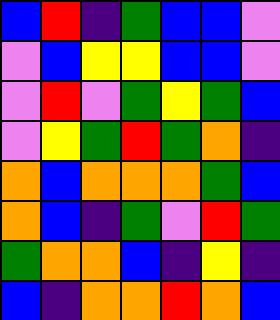[["blue", "red", "indigo", "green", "blue", "blue", "violet"], ["violet", "blue", "yellow", "yellow", "blue", "blue", "violet"], ["violet", "red", "violet", "green", "yellow", "green", "blue"], ["violet", "yellow", "green", "red", "green", "orange", "indigo"], ["orange", "blue", "orange", "orange", "orange", "green", "blue"], ["orange", "blue", "indigo", "green", "violet", "red", "green"], ["green", "orange", "orange", "blue", "indigo", "yellow", "indigo"], ["blue", "indigo", "orange", "orange", "red", "orange", "blue"]]